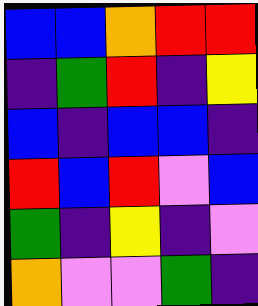[["blue", "blue", "orange", "red", "red"], ["indigo", "green", "red", "indigo", "yellow"], ["blue", "indigo", "blue", "blue", "indigo"], ["red", "blue", "red", "violet", "blue"], ["green", "indigo", "yellow", "indigo", "violet"], ["orange", "violet", "violet", "green", "indigo"]]